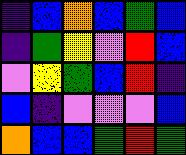[["indigo", "blue", "orange", "blue", "green", "blue"], ["indigo", "green", "yellow", "violet", "red", "blue"], ["violet", "yellow", "green", "blue", "red", "indigo"], ["blue", "indigo", "violet", "violet", "violet", "blue"], ["orange", "blue", "blue", "green", "red", "green"]]